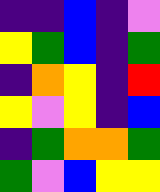[["indigo", "indigo", "blue", "indigo", "violet"], ["yellow", "green", "blue", "indigo", "green"], ["indigo", "orange", "yellow", "indigo", "red"], ["yellow", "violet", "yellow", "indigo", "blue"], ["indigo", "green", "orange", "orange", "green"], ["green", "violet", "blue", "yellow", "yellow"]]